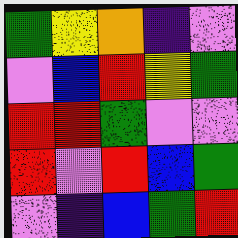[["green", "yellow", "orange", "indigo", "violet"], ["violet", "blue", "red", "yellow", "green"], ["red", "red", "green", "violet", "violet"], ["red", "violet", "red", "blue", "green"], ["violet", "indigo", "blue", "green", "red"]]